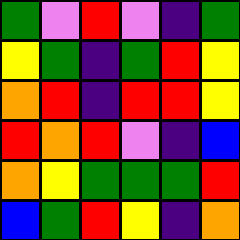[["green", "violet", "red", "violet", "indigo", "green"], ["yellow", "green", "indigo", "green", "red", "yellow"], ["orange", "red", "indigo", "red", "red", "yellow"], ["red", "orange", "red", "violet", "indigo", "blue"], ["orange", "yellow", "green", "green", "green", "red"], ["blue", "green", "red", "yellow", "indigo", "orange"]]